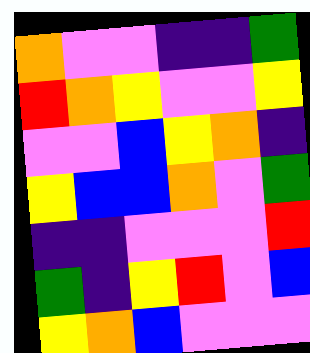[["orange", "violet", "violet", "indigo", "indigo", "green"], ["red", "orange", "yellow", "violet", "violet", "yellow"], ["violet", "violet", "blue", "yellow", "orange", "indigo"], ["yellow", "blue", "blue", "orange", "violet", "green"], ["indigo", "indigo", "violet", "violet", "violet", "red"], ["green", "indigo", "yellow", "red", "violet", "blue"], ["yellow", "orange", "blue", "violet", "violet", "violet"]]